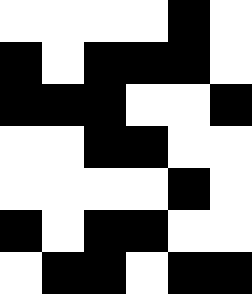[["white", "white", "white", "white", "black", "white"], ["black", "white", "black", "black", "black", "white"], ["black", "black", "black", "white", "white", "black"], ["white", "white", "black", "black", "white", "white"], ["white", "white", "white", "white", "black", "white"], ["black", "white", "black", "black", "white", "white"], ["white", "black", "black", "white", "black", "black"]]